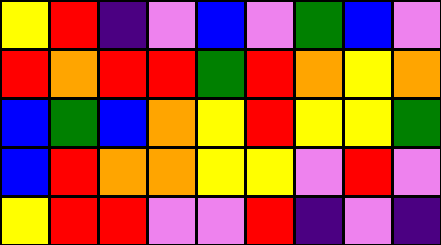[["yellow", "red", "indigo", "violet", "blue", "violet", "green", "blue", "violet"], ["red", "orange", "red", "red", "green", "red", "orange", "yellow", "orange"], ["blue", "green", "blue", "orange", "yellow", "red", "yellow", "yellow", "green"], ["blue", "red", "orange", "orange", "yellow", "yellow", "violet", "red", "violet"], ["yellow", "red", "red", "violet", "violet", "red", "indigo", "violet", "indigo"]]